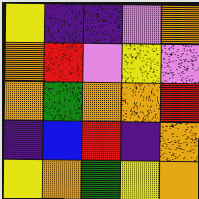[["yellow", "indigo", "indigo", "violet", "orange"], ["orange", "red", "violet", "yellow", "violet"], ["orange", "green", "orange", "orange", "red"], ["indigo", "blue", "red", "indigo", "orange"], ["yellow", "orange", "green", "yellow", "orange"]]